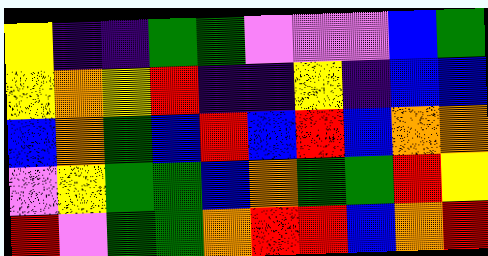[["yellow", "indigo", "indigo", "green", "green", "violet", "violet", "violet", "blue", "green"], ["yellow", "orange", "yellow", "red", "indigo", "indigo", "yellow", "indigo", "blue", "blue"], ["blue", "orange", "green", "blue", "red", "blue", "red", "blue", "orange", "orange"], ["violet", "yellow", "green", "green", "blue", "orange", "green", "green", "red", "yellow"], ["red", "violet", "green", "green", "orange", "red", "red", "blue", "orange", "red"]]